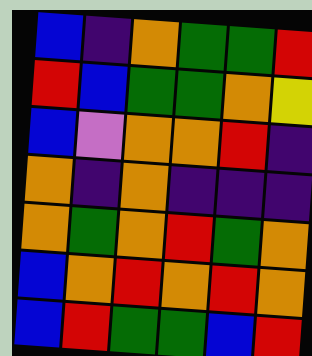[["blue", "indigo", "orange", "green", "green", "red"], ["red", "blue", "green", "green", "orange", "yellow"], ["blue", "violet", "orange", "orange", "red", "indigo"], ["orange", "indigo", "orange", "indigo", "indigo", "indigo"], ["orange", "green", "orange", "red", "green", "orange"], ["blue", "orange", "red", "orange", "red", "orange"], ["blue", "red", "green", "green", "blue", "red"]]